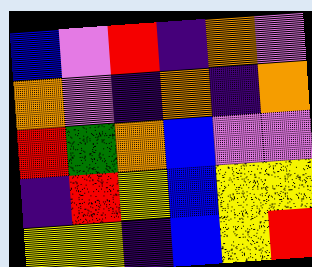[["blue", "violet", "red", "indigo", "orange", "violet"], ["orange", "violet", "indigo", "orange", "indigo", "orange"], ["red", "green", "orange", "blue", "violet", "violet"], ["indigo", "red", "yellow", "blue", "yellow", "yellow"], ["yellow", "yellow", "indigo", "blue", "yellow", "red"]]